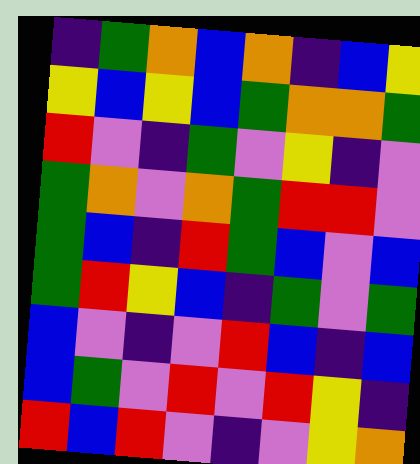[["indigo", "green", "orange", "blue", "orange", "indigo", "blue", "yellow"], ["yellow", "blue", "yellow", "blue", "green", "orange", "orange", "green"], ["red", "violet", "indigo", "green", "violet", "yellow", "indigo", "violet"], ["green", "orange", "violet", "orange", "green", "red", "red", "violet"], ["green", "blue", "indigo", "red", "green", "blue", "violet", "blue"], ["green", "red", "yellow", "blue", "indigo", "green", "violet", "green"], ["blue", "violet", "indigo", "violet", "red", "blue", "indigo", "blue"], ["blue", "green", "violet", "red", "violet", "red", "yellow", "indigo"], ["red", "blue", "red", "violet", "indigo", "violet", "yellow", "orange"]]